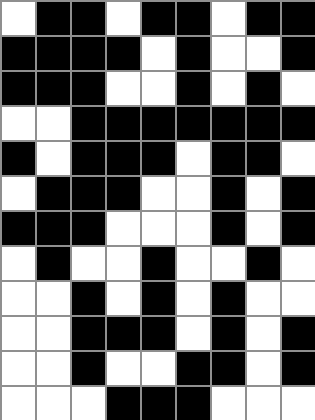[["white", "black", "black", "white", "black", "black", "white", "black", "black"], ["black", "black", "black", "black", "white", "black", "white", "white", "black"], ["black", "black", "black", "white", "white", "black", "white", "black", "white"], ["white", "white", "black", "black", "black", "black", "black", "black", "black"], ["black", "white", "black", "black", "black", "white", "black", "black", "white"], ["white", "black", "black", "black", "white", "white", "black", "white", "black"], ["black", "black", "black", "white", "white", "white", "black", "white", "black"], ["white", "black", "white", "white", "black", "white", "white", "black", "white"], ["white", "white", "black", "white", "black", "white", "black", "white", "white"], ["white", "white", "black", "black", "black", "white", "black", "white", "black"], ["white", "white", "black", "white", "white", "black", "black", "white", "black"], ["white", "white", "white", "black", "black", "black", "white", "white", "white"]]